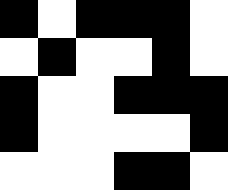[["black", "white", "black", "black", "black", "white"], ["white", "black", "white", "white", "black", "white"], ["black", "white", "white", "black", "black", "black"], ["black", "white", "white", "white", "white", "black"], ["white", "white", "white", "black", "black", "white"]]